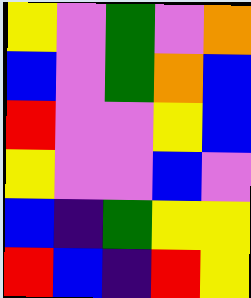[["yellow", "violet", "green", "violet", "orange"], ["blue", "violet", "green", "orange", "blue"], ["red", "violet", "violet", "yellow", "blue"], ["yellow", "violet", "violet", "blue", "violet"], ["blue", "indigo", "green", "yellow", "yellow"], ["red", "blue", "indigo", "red", "yellow"]]